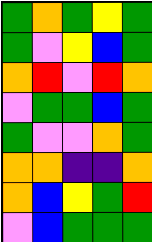[["green", "orange", "green", "yellow", "green"], ["green", "violet", "yellow", "blue", "green"], ["orange", "red", "violet", "red", "orange"], ["violet", "green", "green", "blue", "green"], ["green", "violet", "violet", "orange", "green"], ["orange", "orange", "indigo", "indigo", "orange"], ["orange", "blue", "yellow", "green", "red"], ["violet", "blue", "green", "green", "green"]]